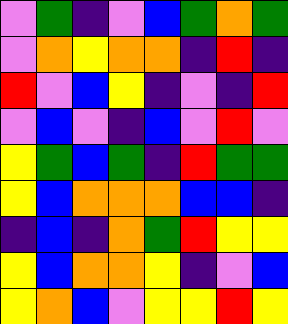[["violet", "green", "indigo", "violet", "blue", "green", "orange", "green"], ["violet", "orange", "yellow", "orange", "orange", "indigo", "red", "indigo"], ["red", "violet", "blue", "yellow", "indigo", "violet", "indigo", "red"], ["violet", "blue", "violet", "indigo", "blue", "violet", "red", "violet"], ["yellow", "green", "blue", "green", "indigo", "red", "green", "green"], ["yellow", "blue", "orange", "orange", "orange", "blue", "blue", "indigo"], ["indigo", "blue", "indigo", "orange", "green", "red", "yellow", "yellow"], ["yellow", "blue", "orange", "orange", "yellow", "indigo", "violet", "blue"], ["yellow", "orange", "blue", "violet", "yellow", "yellow", "red", "yellow"]]